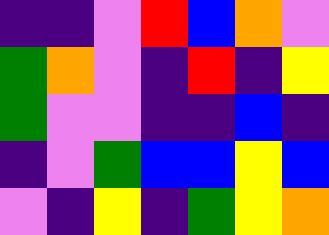[["indigo", "indigo", "violet", "red", "blue", "orange", "violet"], ["green", "orange", "violet", "indigo", "red", "indigo", "yellow"], ["green", "violet", "violet", "indigo", "indigo", "blue", "indigo"], ["indigo", "violet", "green", "blue", "blue", "yellow", "blue"], ["violet", "indigo", "yellow", "indigo", "green", "yellow", "orange"]]